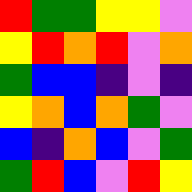[["red", "green", "green", "yellow", "yellow", "violet"], ["yellow", "red", "orange", "red", "violet", "orange"], ["green", "blue", "blue", "indigo", "violet", "indigo"], ["yellow", "orange", "blue", "orange", "green", "violet"], ["blue", "indigo", "orange", "blue", "violet", "green"], ["green", "red", "blue", "violet", "red", "yellow"]]